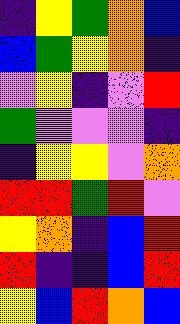[["indigo", "yellow", "green", "orange", "blue"], ["blue", "green", "yellow", "orange", "indigo"], ["violet", "yellow", "indigo", "violet", "red"], ["green", "violet", "violet", "violet", "indigo"], ["indigo", "yellow", "yellow", "violet", "orange"], ["red", "red", "green", "red", "violet"], ["yellow", "orange", "indigo", "blue", "red"], ["red", "indigo", "indigo", "blue", "red"], ["yellow", "blue", "red", "orange", "blue"]]